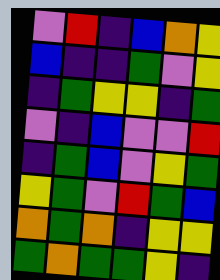[["violet", "red", "indigo", "blue", "orange", "yellow"], ["blue", "indigo", "indigo", "green", "violet", "yellow"], ["indigo", "green", "yellow", "yellow", "indigo", "green"], ["violet", "indigo", "blue", "violet", "violet", "red"], ["indigo", "green", "blue", "violet", "yellow", "green"], ["yellow", "green", "violet", "red", "green", "blue"], ["orange", "green", "orange", "indigo", "yellow", "yellow"], ["green", "orange", "green", "green", "yellow", "indigo"]]